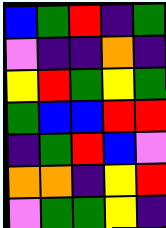[["blue", "green", "red", "indigo", "green"], ["violet", "indigo", "indigo", "orange", "indigo"], ["yellow", "red", "green", "yellow", "green"], ["green", "blue", "blue", "red", "red"], ["indigo", "green", "red", "blue", "violet"], ["orange", "orange", "indigo", "yellow", "red"], ["violet", "green", "green", "yellow", "indigo"]]